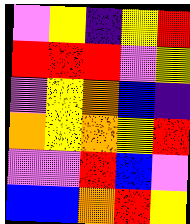[["violet", "yellow", "indigo", "yellow", "red"], ["red", "red", "red", "violet", "yellow"], ["violet", "yellow", "orange", "blue", "indigo"], ["orange", "yellow", "orange", "yellow", "red"], ["violet", "violet", "red", "blue", "violet"], ["blue", "blue", "orange", "red", "yellow"]]